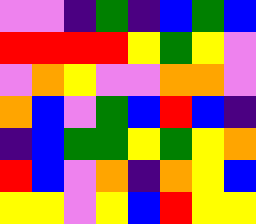[["violet", "violet", "indigo", "green", "indigo", "blue", "green", "blue"], ["red", "red", "red", "red", "yellow", "green", "yellow", "violet"], ["violet", "orange", "yellow", "violet", "violet", "orange", "orange", "violet"], ["orange", "blue", "violet", "green", "blue", "red", "blue", "indigo"], ["indigo", "blue", "green", "green", "yellow", "green", "yellow", "orange"], ["red", "blue", "violet", "orange", "indigo", "orange", "yellow", "blue"], ["yellow", "yellow", "violet", "yellow", "blue", "red", "yellow", "yellow"]]